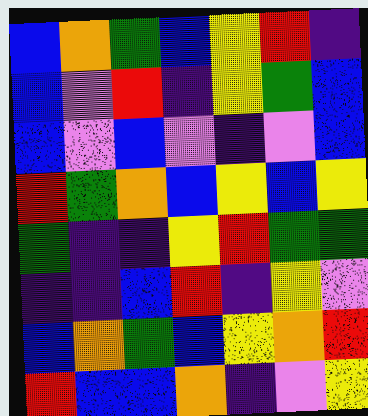[["blue", "orange", "green", "blue", "yellow", "red", "indigo"], ["blue", "violet", "red", "indigo", "yellow", "green", "blue"], ["blue", "violet", "blue", "violet", "indigo", "violet", "blue"], ["red", "green", "orange", "blue", "yellow", "blue", "yellow"], ["green", "indigo", "indigo", "yellow", "red", "green", "green"], ["indigo", "indigo", "blue", "red", "indigo", "yellow", "violet"], ["blue", "orange", "green", "blue", "yellow", "orange", "red"], ["red", "blue", "blue", "orange", "indigo", "violet", "yellow"]]